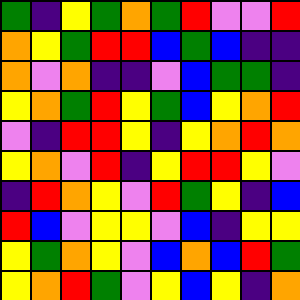[["green", "indigo", "yellow", "green", "orange", "green", "red", "violet", "violet", "red"], ["orange", "yellow", "green", "red", "red", "blue", "green", "blue", "indigo", "indigo"], ["orange", "violet", "orange", "indigo", "indigo", "violet", "blue", "green", "green", "indigo"], ["yellow", "orange", "green", "red", "yellow", "green", "blue", "yellow", "orange", "red"], ["violet", "indigo", "red", "red", "yellow", "indigo", "yellow", "orange", "red", "orange"], ["yellow", "orange", "violet", "red", "indigo", "yellow", "red", "red", "yellow", "violet"], ["indigo", "red", "orange", "yellow", "violet", "red", "green", "yellow", "indigo", "blue"], ["red", "blue", "violet", "yellow", "yellow", "violet", "blue", "indigo", "yellow", "yellow"], ["yellow", "green", "orange", "yellow", "violet", "blue", "orange", "blue", "red", "green"], ["yellow", "orange", "red", "green", "violet", "yellow", "blue", "yellow", "indigo", "orange"]]